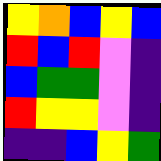[["yellow", "orange", "blue", "yellow", "blue"], ["red", "blue", "red", "violet", "indigo"], ["blue", "green", "green", "violet", "indigo"], ["red", "yellow", "yellow", "violet", "indigo"], ["indigo", "indigo", "blue", "yellow", "green"]]